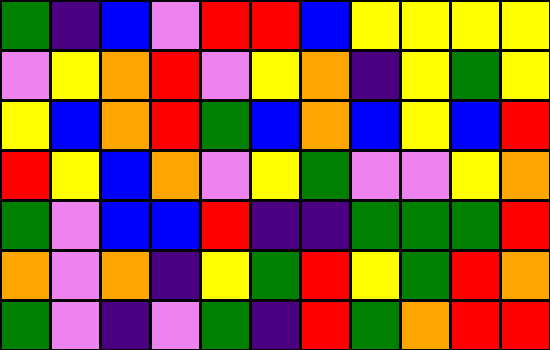[["green", "indigo", "blue", "violet", "red", "red", "blue", "yellow", "yellow", "yellow", "yellow"], ["violet", "yellow", "orange", "red", "violet", "yellow", "orange", "indigo", "yellow", "green", "yellow"], ["yellow", "blue", "orange", "red", "green", "blue", "orange", "blue", "yellow", "blue", "red"], ["red", "yellow", "blue", "orange", "violet", "yellow", "green", "violet", "violet", "yellow", "orange"], ["green", "violet", "blue", "blue", "red", "indigo", "indigo", "green", "green", "green", "red"], ["orange", "violet", "orange", "indigo", "yellow", "green", "red", "yellow", "green", "red", "orange"], ["green", "violet", "indigo", "violet", "green", "indigo", "red", "green", "orange", "red", "red"]]